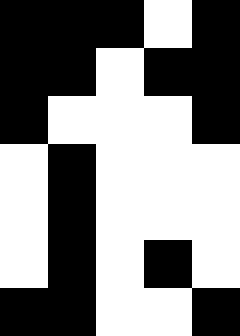[["black", "black", "black", "white", "black"], ["black", "black", "white", "black", "black"], ["black", "white", "white", "white", "black"], ["white", "black", "white", "white", "white"], ["white", "black", "white", "white", "white"], ["white", "black", "white", "black", "white"], ["black", "black", "white", "white", "black"]]